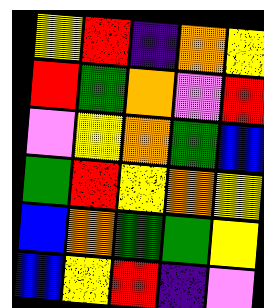[["yellow", "red", "indigo", "orange", "yellow"], ["red", "green", "orange", "violet", "red"], ["violet", "yellow", "orange", "green", "blue"], ["green", "red", "yellow", "orange", "yellow"], ["blue", "orange", "green", "green", "yellow"], ["blue", "yellow", "red", "indigo", "violet"]]